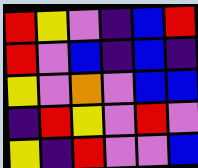[["red", "yellow", "violet", "indigo", "blue", "red"], ["red", "violet", "blue", "indigo", "blue", "indigo"], ["yellow", "violet", "orange", "violet", "blue", "blue"], ["indigo", "red", "yellow", "violet", "red", "violet"], ["yellow", "indigo", "red", "violet", "violet", "blue"]]